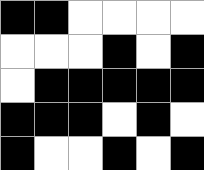[["black", "black", "white", "white", "white", "white"], ["white", "white", "white", "black", "white", "black"], ["white", "black", "black", "black", "black", "black"], ["black", "black", "black", "white", "black", "white"], ["black", "white", "white", "black", "white", "black"]]